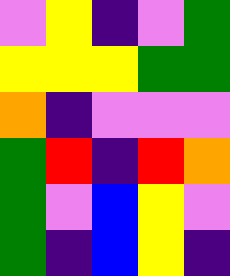[["violet", "yellow", "indigo", "violet", "green"], ["yellow", "yellow", "yellow", "green", "green"], ["orange", "indigo", "violet", "violet", "violet"], ["green", "red", "indigo", "red", "orange"], ["green", "violet", "blue", "yellow", "violet"], ["green", "indigo", "blue", "yellow", "indigo"]]